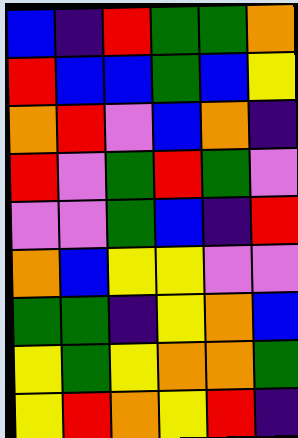[["blue", "indigo", "red", "green", "green", "orange"], ["red", "blue", "blue", "green", "blue", "yellow"], ["orange", "red", "violet", "blue", "orange", "indigo"], ["red", "violet", "green", "red", "green", "violet"], ["violet", "violet", "green", "blue", "indigo", "red"], ["orange", "blue", "yellow", "yellow", "violet", "violet"], ["green", "green", "indigo", "yellow", "orange", "blue"], ["yellow", "green", "yellow", "orange", "orange", "green"], ["yellow", "red", "orange", "yellow", "red", "indigo"]]